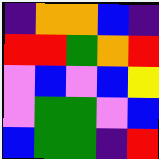[["indigo", "orange", "orange", "blue", "indigo"], ["red", "red", "green", "orange", "red"], ["violet", "blue", "violet", "blue", "yellow"], ["violet", "green", "green", "violet", "blue"], ["blue", "green", "green", "indigo", "red"]]